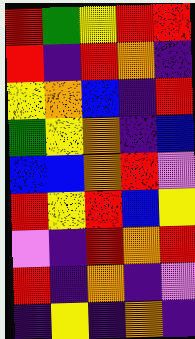[["red", "green", "yellow", "red", "red"], ["red", "indigo", "red", "orange", "indigo"], ["yellow", "orange", "blue", "indigo", "red"], ["green", "yellow", "orange", "indigo", "blue"], ["blue", "blue", "orange", "red", "violet"], ["red", "yellow", "red", "blue", "yellow"], ["violet", "indigo", "red", "orange", "red"], ["red", "indigo", "orange", "indigo", "violet"], ["indigo", "yellow", "indigo", "orange", "indigo"]]